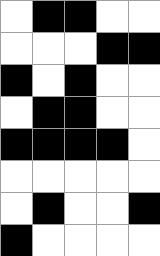[["white", "black", "black", "white", "white"], ["white", "white", "white", "black", "black"], ["black", "white", "black", "white", "white"], ["white", "black", "black", "white", "white"], ["black", "black", "black", "black", "white"], ["white", "white", "white", "white", "white"], ["white", "black", "white", "white", "black"], ["black", "white", "white", "white", "white"]]